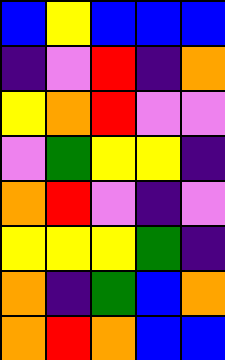[["blue", "yellow", "blue", "blue", "blue"], ["indigo", "violet", "red", "indigo", "orange"], ["yellow", "orange", "red", "violet", "violet"], ["violet", "green", "yellow", "yellow", "indigo"], ["orange", "red", "violet", "indigo", "violet"], ["yellow", "yellow", "yellow", "green", "indigo"], ["orange", "indigo", "green", "blue", "orange"], ["orange", "red", "orange", "blue", "blue"]]